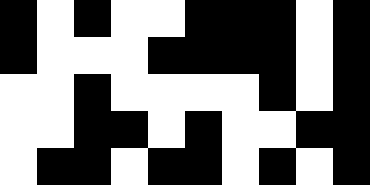[["black", "white", "black", "white", "white", "black", "black", "black", "white", "black"], ["black", "white", "white", "white", "black", "black", "black", "black", "white", "black"], ["white", "white", "black", "white", "white", "white", "white", "black", "white", "black"], ["white", "white", "black", "black", "white", "black", "white", "white", "black", "black"], ["white", "black", "black", "white", "black", "black", "white", "black", "white", "black"]]